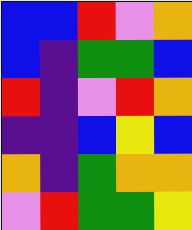[["blue", "blue", "red", "violet", "orange"], ["blue", "indigo", "green", "green", "blue"], ["red", "indigo", "violet", "red", "orange"], ["indigo", "indigo", "blue", "yellow", "blue"], ["orange", "indigo", "green", "orange", "orange"], ["violet", "red", "green", "green", "yellow"]]